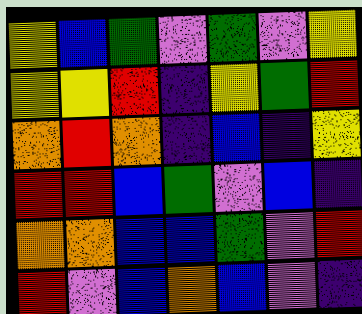[["yellow", "blue", "green", "violet", "green", "violet", "yellow"], ["yellow", "yellow", "red", "indigo", "yellow", "green", "red"], ["orange", "red", "orange", "indigo", "blue", "indigo", "yellow"], ["red", "red", "blue", "green", "violet", "blue", "indigo"], ["orange", "orange", "blue", "blue", "green", "violet", "red"], ["red", "violet", "blue", "orange", "blue", "violet", "indigo"]]